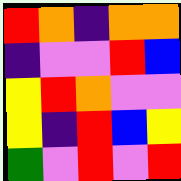[["red", "orange", "indigo", "orange", "orange"], ["indigo", "violet", "violet", "red", "blue"], ["yellow", "red", "orange", "violet", "violet"], ["yellow", "indigo", "red", "blue", "yellow"], ["green", "violet", "red", "violet", "red"]]